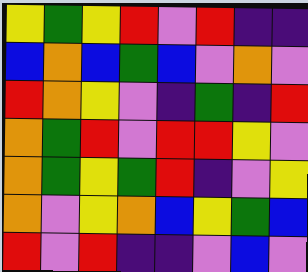[["yellow", "green", "yellow", "red", "violet", "red", "indigo", "indigo"], ["blue", "orange", "blue", "green", "blue", "violet", "orange", "violet"], ["red", "orange", "yellow", "violet", "indigo", "green", "indigo", "red"], ["orange", "green", "red", "violet", "red", "red", "yellow", "violet"], ["orange", "green", "yellow", "green", "red", "indigo", "violet", "yellow"], ["orange", "violet", "yellow", "orange", "blue", "yellow", "green", "blue"], ["red", "violet", "red", "indigo", "indigo", "violet", "blue", "violet"]]